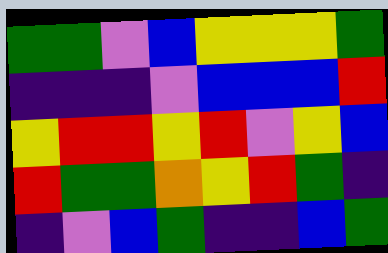[["green", "green", "violet", "blue", "yellow", "yellow", "yellow", "green"], ["indigo", "indigo", "indigo", "violet", "blue", "blue", "blue", "red"], ["yellow", "red", "red", "yellow", "red", "violet", "yellow", "blue"], ["red", "green", "green", "orange", "yellow", "red", "green", "indigo"], ["indigo", "violet", "blue", "green", "indigo", "indigo", "blue", "green"]]